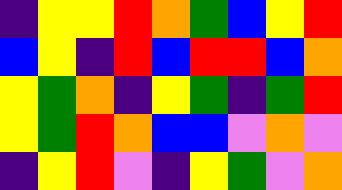[["indigo", "yellow", "yellow", "red", "orange", "green", "blue", "yellow", "red"], ["blue", "yellow", "indigo", "red", "blue", "red", "red", "blue", "orange"], ["yellow", "green", "orange", "indigo", "yellow", "green", "indigo", "green", "red"], ["yellow", "green", "red", "orange", "blue", "blue", "violet", "orange", "violet"], ["indigo", "yellow", "red", "violet", "indigo", "yellow", "green", "violet", "orange"]]